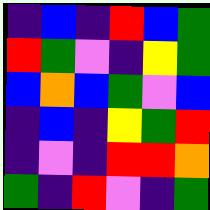[["indigo", "blue", "indigo", "red", "blue", "green"], ["red", "green", "violet", "indigo", "yellow", "green"], ["blue", "orange", "blue", "green", "violet", "blue"], ["indigo", "blue", "indigo", "yellow", "green", "red"], ["indigo", "violet", "indigo", "red", "red", "orange"], ["green", "indigo", "red", "violet", "indigo", "green"]]